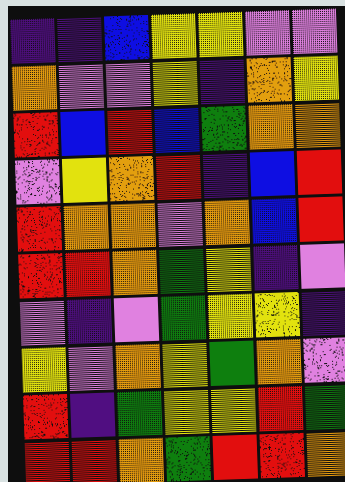[["indigo", "indigo", "blue", "yellow", "yellow", "violet", "violet"], ["orange", "violet", "violet", "yellow", "indigo", "orange", "yellow"], ["red", "blue", "red", "blue", "green", "orange", "orange"], ["violet", "yellow", "orange", "red", "indigo", "blue", "red"], ["red", "orange", "orange", "violet", "orange", "blue", "red"], ["red", "red", "orange", "green", "yellow", "indigo", "violet"], ["violet", "indigo", "violet", "green", "yellow", "yellow", "indigo"], ["yellow", "violet", "orange", "yellow", "green", "orange", "violet"], ["red", "indigo", "green", "yellow", "yellow", "red", "green"], ["red", "red", "orange", "green", "red", "red", "orange"]]